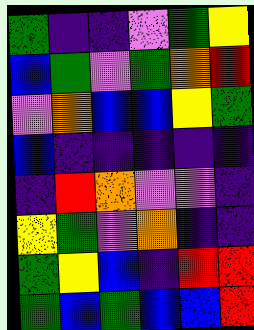[["green", "indigo", "indigo", "violet", "green", "yellow"], ["blue", "green", "violet", "green", "orange", "red"], ["violet", "orange", "blue", "blue", "yellow", "green"], ["blue", "indigo", "indigo", "indigo", "indigo", "indigo"], ["indigo", "red", "orange", "violet", "violet", "indigo"], ["yellow", "green", "violet", "orange", "indigo", "indigo"], ["green", "yellow", "blue", "indigo", "red", "red"], ["green", "blue", "green", "blue", "blue", "red"]]